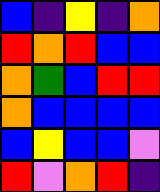[["blue", "indigo", "yellow", "indigo", "orange"], ["red", "orange", "red", "blue", "blue"], ["orange", "green", "blue", "red", "red"], ["orange", "blue", "blue", "blue", "blue"], ["blue", "yellow", "blue", "blue", "violet"], ["red", "violet", "orange", "red", "indigo"]]